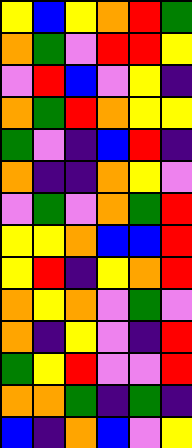[["yellow", "blue", "yellow", "orange", "red", "green"], ["orange", "green", "violet", "red", "red", "yellow"], ["violet", "red", "blue", "violet", "yellow", "indigo"], ["orange", "green", "red", "orange", "yellow", "yellow"], ["green", "violet", "indigo", "blue", "red", "indigo"], ["orange", "indigo", "indigo", "orange", "yellow", "violet"], ["violet", "green", "violet", "orange", "green", "red"], ["yellow", "yellow", "orange", "blue", "blue", "red"], ["yellow", "red", "indigo", "yellow", "orange", "red"], ["orange", "yellow", "orange", "violet", "green", "violet"], ["orange", "indigo", "yellow", "violet", "indigo", "red"], ["green", "yellow", "red", "violet", "violet", "red"], ["orange", "orange", "green", "indigo", "green", "indigo"], ["blue", "indigo", "orange", "blue", "violet", "yellow"]]